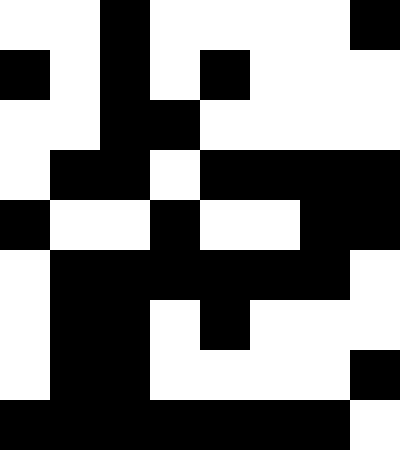[["white", "white", "black", "white", "white", "white", "white", "black"], ["black", "white", "black", "white", "black", "white", "white", "white"], ["white", "white", "black", "black", "white", "white", "white", "white"], ["white", "black", "black", "white", "black", "black", "black", "black"], ["black", "white", "white", "black", "white", "white", "black", "black"], ["white", "black", "black", "black", "black", "black", "black", "white"], ["white", "black", "black", "white", "black", "white", "white", "white"], ["white", "black", "black", "white", "white", "white", "white", "black"], ["black", "black", "black", "black", "black", "black", "black", "white"]]